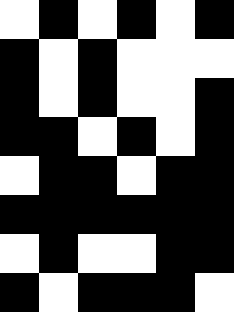[["white", "black", "white", "black", "white", "black"], ["black", "white", "black", "white", "white", "white"], ["black", "white", "black", "white", "white", "black"], ["black", "black", "white", "black", "white", "black"], ["white", "black", "black", "white", "black", "black"], ["black", "black", "black", "black", "black", "black"], ["white", "black", "white", "white", "black", "black"], ["black", "white", "black", "black", "black", "white"]]